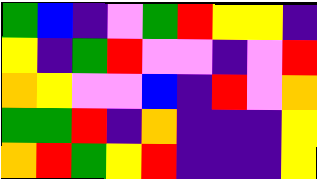[["green", "blue", "indigo", "violet", "green", "red", "yellow", "yellow", "indigo"], ["yellow", "indigo", "green", "red", "violet", "violet", "indigo", "violet", "red"], ["orange", "yellow", "violet", "violet", "blue", "indigo", "red", "violet", "orange"], ["green", "green", "red", "indigo", "orange", "indigo", "indigo", "indigo", "yellow"], ["orange", "red", "green", "yellow", "red", "indigo", "indigo", "indigo", "yellow"]]